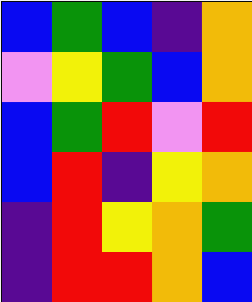[["blue", "green", "blue", "indigo", "orange"], ["violet", "yellow", "green", "blue", "orange"], ["blue", "green", "red", "violet", "red"], ["blue", "red", "indigo", "yellow", "orange"], ["indigo", "red", "yellow", "orange", "green"], ["indigo", "red", "red", "orange", "blue"]]